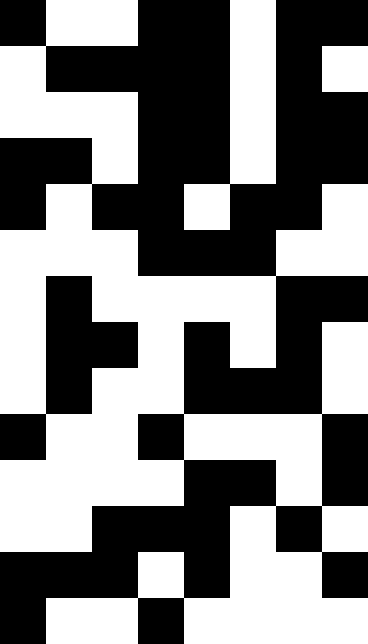[["black", "white", "white", "black", "black", "white", "black", "black"], ["white", "black", "black", "black", "black", "white", "black", "white"], ["white", "white", "white", "black", "black", "white", "black", "black"], ["black", "black", "white", "black", "black", "white", "black", "black"], ["black", "white", "black", "black", "white", "black", "black", "white"], ["white", "white", "white", "black", "black", "black", "white", "white"], ["white", "black", "white", "white", "white", "white", "black", "black"], ["white", "black", "black", "white", "black", "white", "black", "white"], ["white", "black", "white", "white", "black", "black", "black", "white"], ["black", "white", "white", "black", "white", "white", "white", "black"], ["white", "white", "white", "white", "black", "black", "white", "black"], ["white", "white", "black", "black", "black", "white", "black", "white"], ["black", "black", "black", "white", "black", "white", "white", "black"], ["black", "white", "white", "black", "white", "white", "white", "white"]]